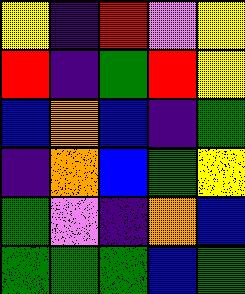[["yellow", "indigo", "red", "violet", "yellow"], ["red", "indigo", "green", "red", "yellow"], ["blue", "orange", "blue", "indigo", "green"], ["indigo", "orange", "blue", "green", "yellow"], ["green", "violet", "indigo", "orange", "blue"], ["green", "green", "green", "blue", "green"]]